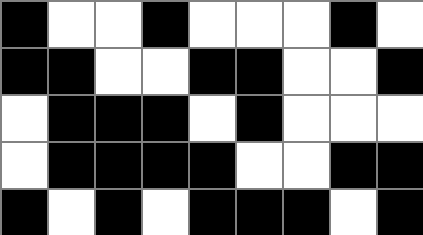[["black", "white", "white", "black", "white", "white", "white", "black", "white"], ["black", "black", "white", "white", "black", "black", "white", "white", "black"], ["white", "black", "black", "black", "white", "black", "white", "white", "white"], ["white", "black", "black", "black", "black", "white", "white", "black", "black"], ["black", "white", "black", "white", "black", "black", "black", "white", "black"]]